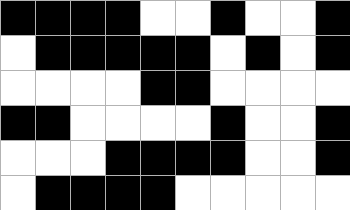[["black", "black", "black", "black", "white", "white", "black", "white", "white", "black"], ["white", "black", "black", "black", "black", "black", "white", "black", "white", "black"], ["white", "white", "white", "white", "black", "black", "white", "white", "white", "white"], ["black", "black", "white", "white", "white", "white", "black", "white", "white", "black"], ["white", "white", "white", "black", "black", "black", "black", "white", "white", "black"], ["white", "black", "black", "black", "black", "white", "white", "white", "white", "white"]]